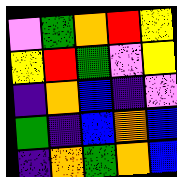[["violet", "green", "orange", "red", "yellow"], ["yellow", "red", "green", "violet", "yellow"], ["indigo", "orange", "blue", "indigo", "violet"], ["green", "indigo", "blue", "orange", "blue"], ["indigo", "orange", "green", "orange", "blue"]]